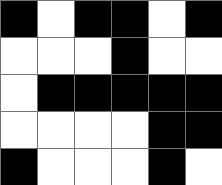[["black", "white", "black", "black", "white", "black"], ["white", "white", "white", "black", "white", "white"], ["white", "black", "black", "black", "black", "black"], ["white", "white", "white", "white", "black", "black"], ["black", "white", "white", "white", "black", "white"]]